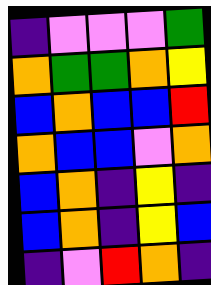[["indigo", "violet", "violet", "violet", "green"], ["orange", "green", "green", "orange", "yellow"], ["blue", "orange", "blue", "blue", "red"], ["orange", "blue", "blue", "violet", "orange"], ["blue", "orange", "indigo", "yellow", "indigo"], ["blue", "orange", "indigo", "yellow", "blue"], ["indigo", "violet", "red", "orange", "indigo"]]